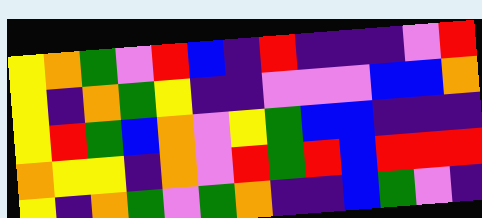[["yellow", "orange", "green", "violet", "red", "blue", "indigo", "red", "indigo", "indigo", "indigo", "violet", "red"], ["yellow", "indigo", "orange", "green", "yellow", "indigo", "indigo", "violet", "violet", "violet", "blue", "blue", "orange"], ["yellow", "red", "green", "blue", "orange", "violet", "yellow", "green", "blue", "blue", "indigo", "indigo", "indigo"], ["orange", "yellow", "yellow", "indigo", "orange", "violet", "red", "green", "red", "blue", "red", "red", "red"], ["yellow", "indigo", "orange", "green", "violet", "green", "orange", "indigo", "indigo", "blue", "green", "violet", "indigo"]]